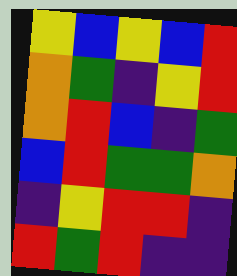[["yellow", "blue", "yellow", "blue", "red"], ["orange", "green", "indigo", "yellow", "red"], ["orange", "red", "blue", "indigo", "green"], ["blue", "red", "green", "green", "orange"], ["indigo", "yellow", "red", "red", "indigo"], ["red", "green", "red", "indigo", "indigo"]]